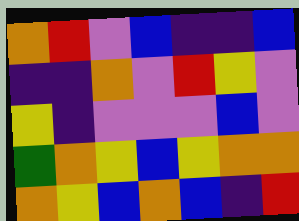[["orange", "red", "violet", "blue", "indigo", "indigo", "blue"], ["indigo", "indigo", "orange", "violet", "red", "yellow", "violet"], ["yellow", "indigo", "violet", "violet", "violet", "blue", "violet"], ["green", "orange", "yellow", "blue", "yellow", "orange", "orange"], ["orange", "yellow", "blue", "orange", "blue", "indigo", "red"]]